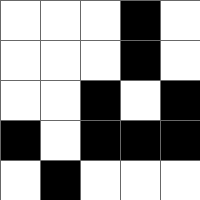[["white", "white", "white", "black", "white"], ["white", "white", "white", "black", "white"], ["white", "white", "black", "white", "black"], ["black", "white", "black", "black", "black"], ["white", "black", "white", "white", "white"]]